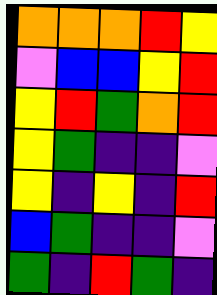[["orange", "orange", "orange", "red", "yellow"], ["violet", "blue", "blue", "yellow", "red"], ["yellow", "red", "green", "orange", "red"], ["yellow", "green", "indigo", "indigo", "violet"], ["yellow", "indigo", "yellow", "indigo", "red"], ["blue", "green", "indigo", "indigo", "violet"], ["green", "indigo", "red", "green", "indigo"]]